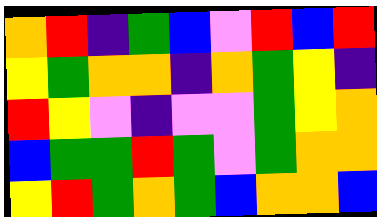[["orange", "red", "indigo", "green", "blue", "violet", "red", "blue", "red"], ["yellow", "green", "orange", "orange", "indigo", "orange", "green", "yellow", "indigo"], ["red", "yellow", "violet", "indigo", "violet", "violet", "green", "yellow", "orange"], ["blue", "green", "green", "red", "green", "violet", "green", "orange", "orange"], ["yellow", "red", "green", "orange", "green", "blue", "orange", "orange", "blue"]]